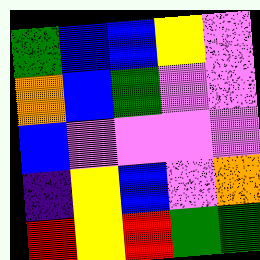[["green", "blue", "blue", "yellow", "violet"], ["orange", "blue", "green", "violet", "violet"], ["blue", "violet", "violet", "violet", "violet"], ["indigo", "yellow", "blue", "violet", "orange"], ["red", "yellow", "red", "green", "green"]]